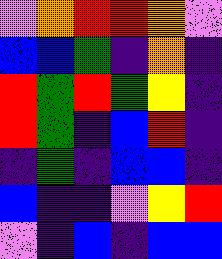[["violet", "orange", "red", "red", "orange", "violet"], ["blue", "blue", "green", "indigo", "orange", "indigo"], ["red", "green", "red", "green", "yellow", "indigo"], ["red", "green", "indigo", "blue", "red", "indigo"], ["indigo", "green", "indigo", "blue", "blue", "indigo"], ["blue", "indigo", "indigo", "violet", "yellow", "red"], ["violet", "indigo", "blue", "indigo", "blue", "blue"]]